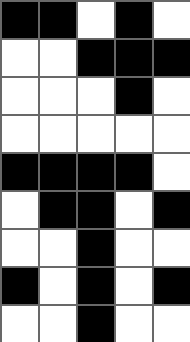[["black", "black", "white", "black", "white"], ["white", "white", "black", "black", "black"], ["white", "white", "white", "black", "white"], ["white", "white", "white", "white", "white"], ["black", "black", "black", "black", "white"], ["white", "black", "black", "white", "black"], ["white", "white", "black", "white", "white"], ["black", "white", "black", "white", "black"], ["white", "white", "black", "white", "white"]]